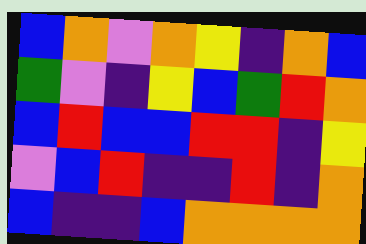[["blue", "orange", "violet", "orange", "yellow", "indigo", "orange", "blue"], ["green", "violet", "indigo", "yellow", "blue", "green", "red", "orange"], ["blue", "red", "blue", "blue", "red", "red", "indigo", "yellow"], ["violet", "blue", "red", "indigo", "indigo", "red", "indigo", "orange"], ["blue", "indigo", "indigo", "blue", "orange", "orange", "orange", "orange"]]